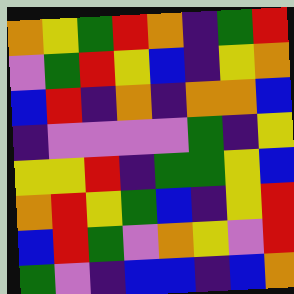[["orange", "yellow", "green", "red", "orange", "indigo", "green", "red"], ["violet", "green", "red", "yellow", "blue", "indigo", "yellow", "orange"], ["blue", "red", "indigo", "orange", "indigo", "orange", "orange", "blue"], ["indigo", "violet", "violet", "violet", "violet", "green", "indigo", "yellow"], ["yellow", "yellow", "red", "indigo", "green", "green", "yellow", "blue"], ["orange", "red", "yellow", "green", "blue", "indigo", "yellow", "red"], ["blue", "red", "green", "violet", "orange", "yellow", "violet", "red"], ["green", "violet", "indigo", "blue", "blue", "indigo", "blue", "orange"]]